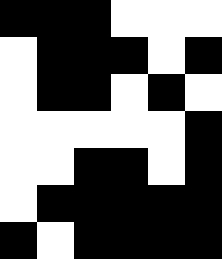[["black", "black", "black", "white", "white", "white"], ["white", "black", "black", "black", "white", "black"], ["white", "black", "black", "white", "black", "white"], ["white", "white", "white", "white", "white", "black"], ["white", "white", "black", "black", "white", "black"], ["white", "black", "black", "black", "black", "black"], ["black", "white", "black", "black", "black", "black"]]